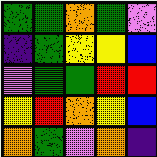[["green", "green", "orange", "green", "violet"], ["indigo", "green", "yellow", "yellow", "blue"], ["violet", "green", "green", "red", "red"], ["yellow", "red", "orange", "yellow", "blue"], ["orange", "green", "violet", "orange", "indigo"]]